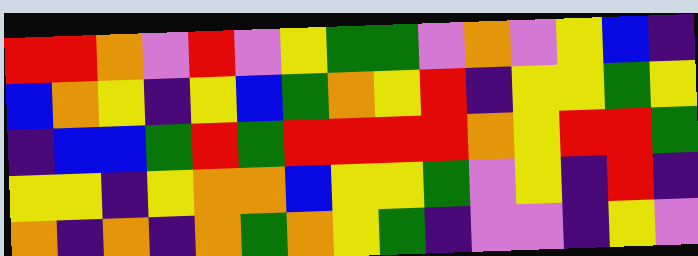[["red", "red", "orange", "violet", "red", "violet", "yellow", "green", "green", "violet", "orange", "violet", "yellow", "blue", "indigo"], ["blue", "orange", "yellow", "indigo", "yellow", "blue", "green", "orange", "yellow", "red", "indigo", "yellow", "yellow", "green", "yellow"], ["indigo", "blue", "blue", "green", "red", "green", "red", "red", "red", "red", "orange", "yellow", "red", "red", "green"], ["yellow", "yellow", "indigo", "yellow", "orange", "orange", "blue", "yellow", "yellow", "green", "violet", "yellow", "indigo", "red", "indigo"], ["orange", "indigo", "orange", "indigo", "orange", "green", "orange", "yellow", "green", "indigo", "violet", "violet", "indigo", "yellow", "violet"]]